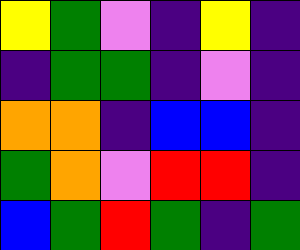[["yellow", "green", "violet", "indigo", "yellow", "indigo"], ["indigo", "green", "green", "indigo", "violet", "indigo"], ["orange", "orange", "indigo", "blue", "blue", "indigo"], ["green", "orange", "violet", "red", "red", "indigo"], ["blue", "green", "red", "green", "indigo", "green"]]